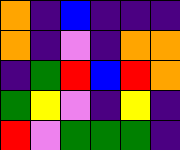[["orange", "indigo", "blue", "indigo", "indigo", "indigo"], ["orange", "indigo", "violet", "indigo", "orange", "orange"], ["indigo", "green", "red", "blue", "red", "orange"], ["green", "yellow", "violet", "indigo", "yellow", "indigo"], ["red", "violet", "green", "green", "green", "indigo"]]